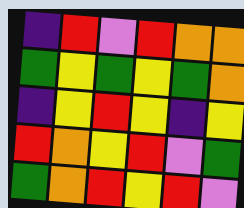[["indigo", "red", "violet", "red", "orange", "orange"], ["green", "yellow", "green", "yellow", "green", "orange"], ["indigo", "yellow", "red", "yellow", "indigo", "yellow"], ["red", "orange", "yellow", "red", "violet", "green"], ["green", "orange", "red", "yellow", "red", "violet"]]